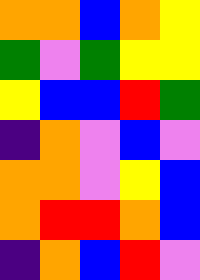[["orange", "orange", "blue", "orange", "yellow"], ["green", "violet", "green", "yellow", "yellow"], ["yellow", "blue", "blue", "red", "green"], ["indigo", "orange", "violet", "blue", "violet"], ["orange", "orange", "violet", "yellow", "blue"], ["orange", "red", "red", "orange", "blue"], ["indigo", "orange", "blue", "red", "violet"]]